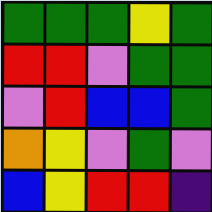[["green", "green", "green", "yellow", "green"], ["red", "red", "violet", "green", "green"], ["violet", "red", "blue", "blue", "green"], ["orange", "yellow", "violet", "green", "violet"], ["blue", "yellow", "red", "red", "indigo"]]